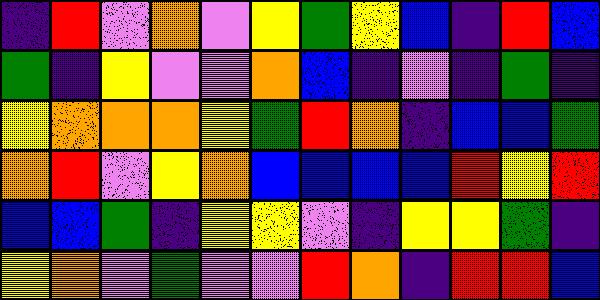[["indigo", "red", "violet", "orange", "violet", "yellow", "green", "yellow", "blue", "indigo", "red", "blue"], ["green", "indigo", "yellow", "violet", "violet", "orange", "blue", "indigo", "violet", "indigo", "green", "indigo"], ["yellow", "orange", "orange", "orange", "yellow", "green", "red", "orange", "indigo", "blue", "blue", "green"], ["orange", "red", "violet", "yellow", "orange", "blue", "blue", "blue", "blue", "red", "yellow", "red"], ["blue", "blue", "green", "indigo", "yellow", "yellow", "violet", "indigo", "yellow", "yellow", "green", "indigo"], ["yellow", "orange", "violet", "green", "violet", "violet", "red", "orange", "indigo", "red", "red", "blue"]]